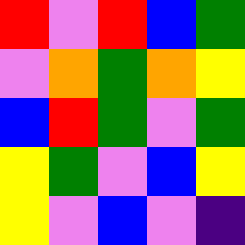[["red", "violet", "red", "blue", "green"], ["violet", "orange", "green", "orange", "yellow"], ["blue", "red", "green", "violet", "green"], ["yellow", "green", "violet", "blue", "yellow"], ["yellow", "violet", "blue", "violet", "indigo"]]